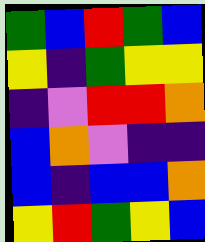[["green", "blue", "red", "green", "blue"], ["yellow", "indigo", "green", "yellow", "yellow"], ["indigo", "violet", "red", "red", "orange"], ["blue", "orange", "violet", "indigo", "indigo"], ["blue", "indigo", "blue", "blue", "orange"], ["yellow", "red", "green", "yellow", "blue"]]